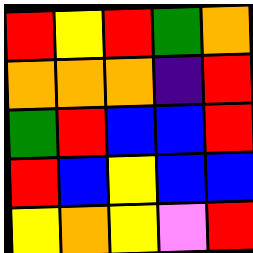[["red", "yellow", "red", "green", "orange"], ["orange", "orange", "orange", "indigo", "red"], ["green", "red", "blue", "blue", "red"], ["red", "blue", "yellow", "blue", "blue"], ["yellow", "orange", "yellow", "violet", "red"]]